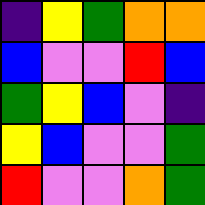[["indigo", "yellow", "green", "orange", "orange"], ["blue", "violet", "violet", "red", "blue"], ["green", "yellow", "blue", "violet", "indigo"], ["yellow", "blue", "violet", "violet", "green"], ["red", "violet", "violet", "orange", "green"]]